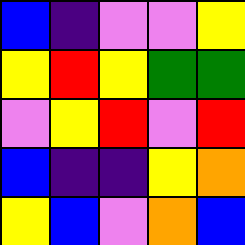[["blue", "indigo", "violet", "violet", "yellow"], ["yellow", "red", "yellow", "green", "green"], ["violet", "yellow", "red", "violet", "red"], ["blue", "indigo", "indigo", "yellow", "orange"], ["yellow", "blue", "violet", "orange", "blue"]]